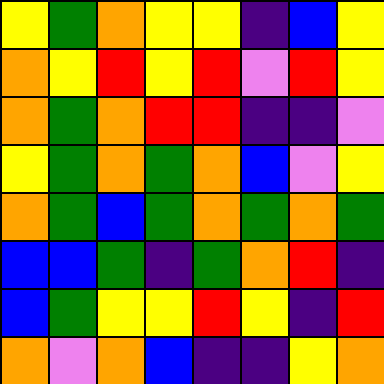[["yellow", "green", "orange", "yellow", "yellow", "indigo", "blue", "yellow"], ["orange", "yellow", "red", "yellow", "red", "violet", "red", "yellow"], ["orange", "green", "orange", "red", "red", "indigo", "indigo", "violet"], ["yellow", "green", "orange", "green", "orange", "blue", "violet", "yellow"], ["orange", "green", "blue", "green", "orange", "green", "orange", "green"], ["blue", "blue", "green", "indigo", "green", "orange", "red", "indigo"], ["blue", "green", "yellow", "yellow", "red", "yellow", "indigo", "red"], ["orange", "violet", "orange", "blue", "indigo", "indigo", "yellow", "orange"]]